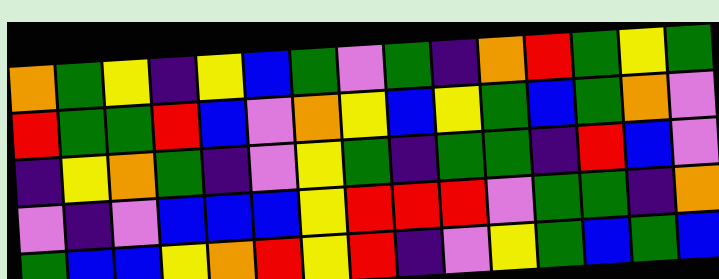[["orange", "green", "yellow", "indigo", "yellow", "blue", "green", "violet", "green", "indigo", "orange", "red", "green", "yellow", "green"], ["red", "green", "green", "red", "blue", "violet", "orange", "yellow", "blue", "yellow", "green", "blue", "green", "orange", "violet"], ["indigo", "yellow", "orange", "green", "indigo", "violet", "yellow", "green", "indigo", "green", "green", "indigo", "red", "blue", "violet"], ["violet", "indigo", "violet", "blue", "blue", "blue", "yellow", "red", "red", "red", "violet", "green", "green", "indigo", "orange"], ["green", "blue", "blue", "yellow", "orange", "red", "yellow", "red", "indigo", "violet", "yellow", "green", "blue", "green", "blue"]]